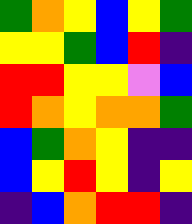[["green", "orange", "yellow", "blue", "yellow", "green"], ["yellow", "yellow", "green", "blue", "red", "indigo"], ["red", "red", "yellow", "yellow", "violet", "blue"], ["red", "orange", "yellow", "orange", "orange", "green"], ["blue", "green", "orange", "yellow", "indigo", "indigo"], ["blue", "yellow", "red", "yellow", "indigo", "yellow"], ["indigo", "blue", "orange", "red", "red", "indigo"]]